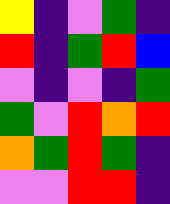[["yellow", "indigo", "violet", "green", "indigo"], ["red", "indigo", "green", "red", "blue"], ["violet", "indigo", "violet", "indigo", "green"], ["green", "violet", "red", "orange", "red"], ["orange", "green", "red", "green", "indigo"], ["violet", "violet", "red", "red", "indigo"]]